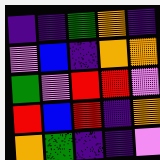[["indigo", "indigo", "green", "orange", "indigo"], ["violet", "blue", "indigo", "orange", "orange"], ["green", "violet", "red", "red", "violet"], ["red", "blue", "red", "indigo", "orange"], ["orange", "green", "indigo", "indigo", "violet"]]